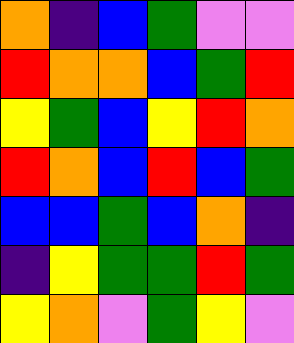[["orange", "indigo", "blue", "green", "violet", "violet"], ["red", "orange", "orange", "blue", "green", "red"], ["yellow", "green", "blue", "yellow", "red", "orange"], ["red", "orange", "blue", "red", "blue", "green"], ["blue", "blue", "green", "blue", "orange", "indigo"], ["indigo", "yellow", "green", "green", "red", "green"], ["yellow", "orange", "violet", "green", "yellow", "violet"]]